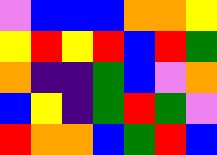[["violet", "blue", "blue", "blue", "orange", "orange", "yellow"], ["yellow", "red", "yellow", "red", "blue", "red", "green"], ["orange", "indigo", "indigo", "green", "blue", "violet", "orange"], ["blue", "yellow", "indigo", "green", "red", "green", "violet"], ["red", "orange", "orange", "blue", "green", "red", "blue"]]